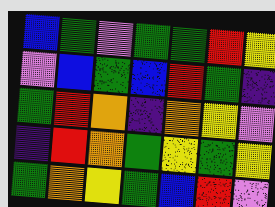[["blue", "green", "violet", "green", "green", "red", "yellow"], ["violet", "blue", "green", "blue", "red", "green", "indigo"], ["green", "red", "orange", "indigo", "orange", "yellow", "violet"], ["indigo", "red", "orange", "green", "yellow", "green", "yellow"], ["green", "orange", "yellow", "green", "blue", "red", "violet"]]